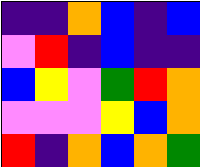[["indigo", "indigo", "orange", "blue", "indigo", "blue"], ["violet", "red", "indigo", "blue", "indigo", "indigo"], ["blue", "yellow", "violet", "green", "red", "orange"], ["violet", "violet", "violet", "yellow", "blue", "orange"], ["red", "indigo", "orange", "blue", "orange", "green"]]